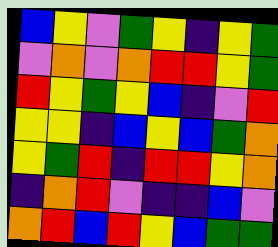[["blue", "yellow", "violet", "green", "yellow", "indigo", "yellow", "green"], ["violet", "orange", "violet", "orange", "red", "red", "yellow", "green"], ["red", "yellow", "green", "yellow", "blue", "indigo", "violet", "red"], ["yellow", "yellow", "indigo", "blue", "yellow", "blue", "green", "orange"], ["yellow", "green", "red", "indigo", "red", "red", "yellow", "orange"], ["indigo", "orange", "red", "violet", "indigo", "indigo", "blue", "violet"], ["orange", "red", "blue", "red", "yellow", "blue", "green", "green"]]